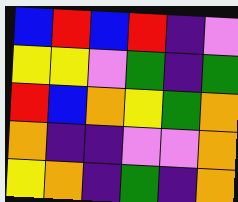[["blue", "red", "blue", "red", "indigo", "violet"], ["yellow", "yellow", "violet", "green", "indigo", "green"], ["red", "blue", "orange", "yellow", "green", "orange"], ["orange", "indigo", "indigo", "violet", "violet", "orange"], ["yellow", "orange", "indigo", "green", "indigo", "orange"]]